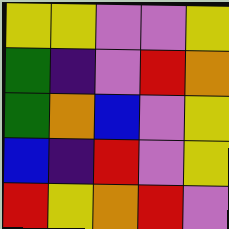[["yellow", "yellow", "violet", "violet", "yellow"], ["green", "indigo", "violet", "red", "orange"], ["green", "orange", "blue", "violet", "yellow"], ["blue", "indigo", "red", "violet", "yellow"], ["red", "yellow", "orange", "red", "violet"]]